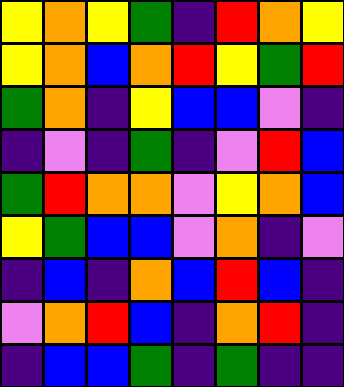[["yellow", "orange", "yellow", "green", "indigo", "red", "orange", "yellow"], ["yellow", "orange", "blue", "orange", "red", "yellow", "green", "red"], ["green", "orange", "indigo", "yellow", "blue", "blue", "violet", "indigo"], ["indigo", "violet", "indigo", "green", "indigo", "violet", "red", "blue"], ["green", "red", "orange", "orange", "violet", "yellow", "orange", "blue"], ["yellow", "green", "blue", "blue", "violet", "orange", "indigo", "violet"], ["indigo", "blue", "indigo", "orange", "blue", "red", "blue", "indigo"], ["violet", "orange", "red", "blue", "indigo", "orange", "red", "indigo"], ["indigo", "blue", "blue", "green", "indigo", "green", "indigo", "indigo"]]